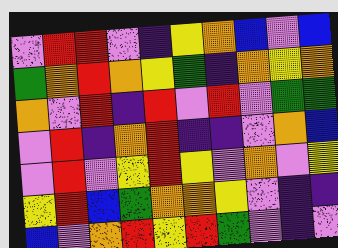[["violet", "red", "red", "violet", "indigo", "yellow", "orange", "blue", "violet", "blue"], ["green", "orange", "red", "orange", "yellow", "green", "indigo", "orange", "yellow", "orange"], ["orange", "violet", "red", "indigo", "red", "violet", "red", "violet", "green", "green"], ["violet", "red", "indigo", "orange", "red", "indigo", "indigo", "violet", "orange", "blue"], ["violet", "red", "violet", "yellow", "red", "yellow", "violet", "orange", "violet", "yellow"], ["yellow", "red", "blue", "green", "orange", "orange", "yellow", "violet", "indigo", "indigo"], ["blue", "violet", "orange", "red", "yellow", "red", "green", "violet", "indigo", "violet"]]